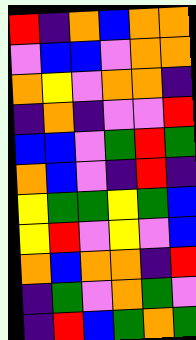[["red", "indigo", "orange", "blue", "orange", "orange"], ["violet", "blue", "blue", "violet", "orange", "orange"], ["orange", "yellow", "violet", "orange", "orange", "indigo"], ["indigo", "orange", "indigo", "violet", "violet", "red"], ["blue", "blue", "violet", "green", "red", "green"], ["orange", "blue", "violet", "indigo", "red", "indigo"], ["yellow", "green", "green", "yellow", "green", "blue"], ["yellow", "red", "violet", "yellow", "violet", "blue"], ["orange", "blue", "orange", "orange", "indigo", "red"], ["indigo", "green", "violet", "orange", "green", "violet"], ["indigo", "red", "blue", "green", "orange", "green"]]